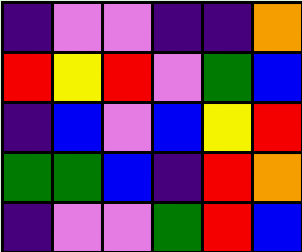[["indigo", "violet", "violet", "indigo", "indigo", "orange"], ["red", "yellow", "red", "violet", "green", "blue"], ["indigo", "blue", "violet", "blue", "yellow", "red"], ["green", "green", "blue", "indigo", "red", "orange"], ["indigo", "violet", "violet", "green", "red", "blue"]]